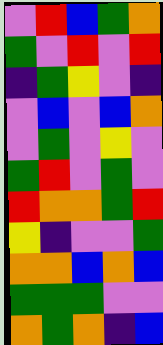[["violet", "red", "blue", "green", "orange"], ["green", "violet", "red", "violet", "red"], ["indigo", "green", "yellow", "violet", "indigo"], ["violet", "blue", "violet", "blue", "orange"], ["violet", "green", "violet", "yellow", "violet"], ["green", "red", "violet", "green", "violet"], ["red", "orange", "orange", "green", "red"], ["yellow", "indigo", "violet", "violet", "green"], ["orange", "orange", "blue", "orange", "blue"], ["green", "green", "green", "violet", "violet"], ["orange", "green", "orange", "indigo", "blue"]]